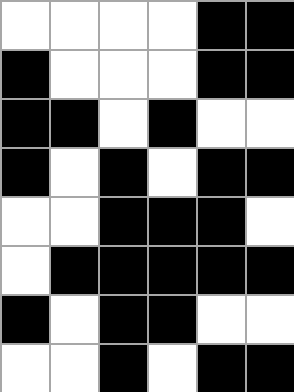[["white", "white", "white", "white", "black", "black"], ["black", "white", "white", "white", "black", "black"], ["black", "black", "white", "black", "white", "white"], ["black", "white", "black", "white", "black", "black"], ["white", "white", "black", "black", "black", "white"], ["white", "black", "black", "black", "black", "black"], ["black", "white", "black", "black", "white", "white"], ["white", "white", "black", "white", "black", "black"]]